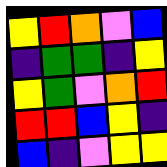[["yellow", "red", "orange", "violet", "blue"], ["indigo", "green", "green", "indigo", "yellow"], ["yellow", "green", "violet", "orange", "red"], ["red", "red", "blue", "yellow", "indigo"], ["blue", "indigo", "violet", "yellow", "yellow"]]